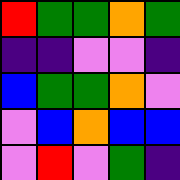[["red", "green", "green", "orange", "green"], ["indigo", "indigo", "violet", "violet", "indigo"], ["blue", "green", "green", "orange", "violet"], ["violet", "blue", "orange", "blue", "blue"], ["violet", "red", "violet", "green", "indigo"]]